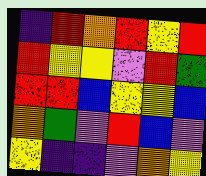[["indigo", "red", "orange", "red", "yellow", "red"], ["red", "yellow", "yellow", "violet", "red", "green"], ["red", "red", "blue", "yellow", "yellow", "blue"], ["orange", "green", "violet", "red", "blue", "violet"], ["yellow", "indigo", "indigo", "violet", "orange", "yellow"]]